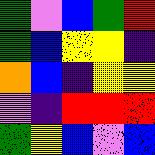[["green", "violet", "blue", "green", "red"], ["green", "blue", "yellow", "yellow", "indigo"], ["orange", "blue", "indigo", "yellow", "yellow"], ["violet", "indigo", "red", "red", "red"], ["green", "yellow", "blue", "violet", "blue"]]